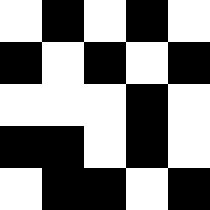[["white", "black", "white", "black", "white"], ["black", "white", "black", "white", "black"], ["white", "white", "white", "black", "white"], ["black", "black", "white", "black", "white"], ["white", "black", "black", "white", "black"]]